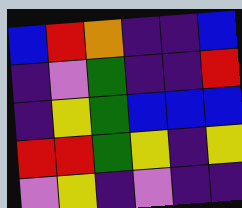[["blue", "red", "orange", "indigo", "indigo", "blue"], ["indigo", "violet", "green", "indigo", "indigo", "red"], ["indigo", "yellow", "green", "blue", "blue", "blue"], ["red", "red", "green", "yellow", "indigo", "yellow"], ["violet", "yellow", "indigo", "violet", "indigo", "indigo"]]